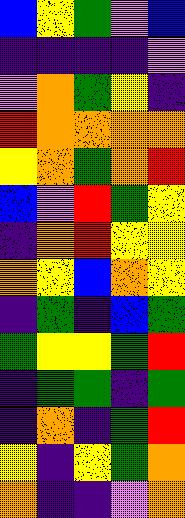[["blue", "yellow", "green", "violet", "blue"], ["indigo", "indigo", "indigo", "indigo", "violet"], ["violet", "orange", "green", "yellow", "indigo"], ["red", "orange", "orange", "orange", "orange"], ["yellow", "orange", "green", "orange", "red"], ["blue", "violet", "red", "green", "yellow"], ["indigo", "orange", "red", "yellow", "yellow"], ["orange", "yellow", "blue", "orange", "yellow"], ["indigo", "green", "indigo", "blue", "green"], ["green", "yellow", "yellow", "green", "red"], ["indigo", "green", "green", "indigo", "green"], ["indigo", "orange", "indigo", "green", "red"], ["yellow", "indigo", "yellow", "green", "orange"], ["orange", "indigo", "indigo", "violet", "orange"]]